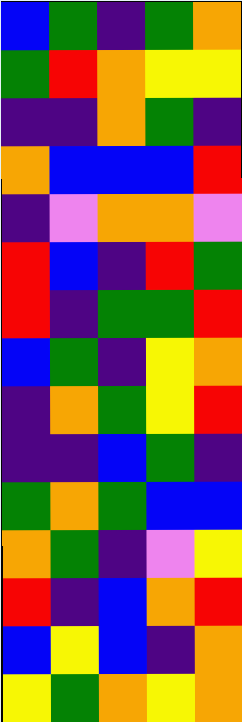[["blue", "green", "indigo", "green", "orange"], ["green", "red", "orange", "yellow", "yellow"], ["indigo", "indigo", "orange", "green", "indigo"], ["orange", "blue", "blue", "blue", "red"], ["indigo", "violet", "orange", "orange", "violet"], ["red", "blue", "indigo", "red", "green"], ["red", "indigo", "green", "green", "red"], ["blue", "green", "indigo", "yellow", "orange"], ["indigo", "orange", "green", "yellow", "red"], ["indigo", "indigo", "blue", "green", "indigo"], ["green", "orange", "green", "blue", "blue"], ["orange", "green", "indigo", "violet", "yellow"], ["red", "indigo", "blue", "orange", "red"], ["blue", "yellow", "blue", "indigo", "orange"], ["yellow", "green", "orange", "yellow", "orange"]]